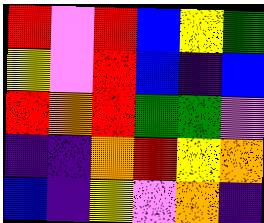[["red", "violet", "red", "blue", "yellow", "green"], ["yellow", "violet", "red", "blue", "indigo", "blue"], ["red", "orange", "red", "green", "green", "violet"], ["indigo", "indigo", "orange", "red", "yellow", "orange"], ["blue", "indigo", "yellow", "violet", "orange", "indigo"]]